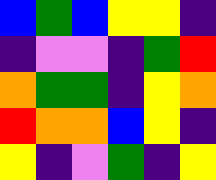[["blue", "green", "blue", "yellow", "yellow", "indigo"], ["indigo", "violet", "violet", "indigo", "green", "red"], ["orange", "green", "green", "indigo", "yellow", "orange"], ["red", "orange", "orange", "blue", "yellow", "indigo"], ["yellow", "indigo", "violet", "green", "indigo", "yellow"]]